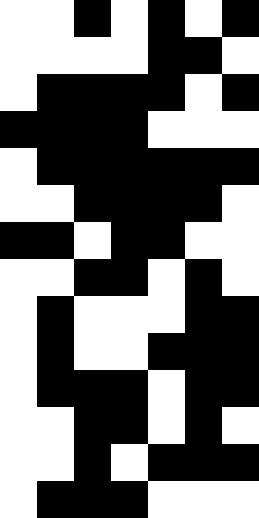[["white", "white", "black", "white", "black", "white", "black"], ["white", "white", "white", "white", "black", "black", "white"], ["white", "black", "black", "black", "black", "white", "black"], ["black", "black", "black", "black", "white", "white", "white"], ["white", "black", "black", "black", "black", "black", "black"], ["white", "white", "black", "black", "black", "black", "white"], ["black", "black", "white", "black", "black", "white", "white"], ["white", "white", "black", "black", "white", "black", "white"], ["white", "black", "white", "white", "white", "black", "black"], ["white", "black", "white", "white", "black", "black", "black"], ["white", "black", "black", "black", "white", "black", "black"], ["white", "white", "black", "black", "white", "black", "white"], ["white", "white", "black", "white", "black", "black", "black"], ["white", "black", "black", "black", "white", "white", "white"]]